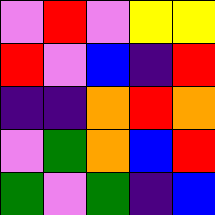[["violet", "red", "violet", "yellow", "yellow"], ["red", "violet", "blue", "indigo", "red"], ["indigo", "indigo", "orange", "red", "orange"], ["violet", "green", "orange", "blue", "red"], ["green", "violet", "green", "indigo", "blue"]]